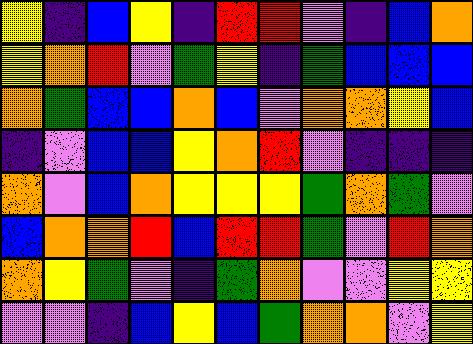[["yellow", "indigo", "blue", "yellow", "indigo", "red", "red", "violet", "indigo", "blue", "orange"], ["yellow", "orange", "red", "violet", "green", "yellow", "indigo", "green", "blue", "blue", "blue"], ["orange", "green", "blue", "blue", "orange", "blue", "violet", "orange", "orange", "yellow", "blue"], ["indigo", "violet", "blue", "blue", "yellow", "orange", "red", "violet", "indigo", "indigo", "indigo"], ["orange", "violet", "blue", "orange", "yellow", "yellow", "yellow", "green", "orange", "green", "violet"], ["blue", "orange", "orange", "red", "blue", "red", "red", "green", "violet", "red", "orange"], ["orange", "yellow", "green", "violet", "indigo", "green", "orange", "violet", "violet", "yellow", "yellow"], ["violet", "violet", "indigo", "blue", "yellow", "blue", "green", "orange", "orange", "violet", "yellow"]]